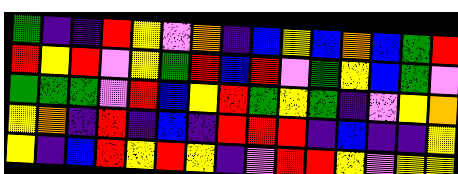[["green", "indigo", "indigo", "red", "yellow", "violet", "orange", "indigo", "blue", "yellow", "blue", "orange", "blue", "green", "red"], ["red", "yellow", "red", "violet", "yellow", "green", "red", "blue", "red", "violet", "green", "yellow", "blue", "green", "violet"], ["green", "green", "green", "violet", "red", "blue", "yellow", "red", "green", "yellow", "green", "indigo", "violet", "yellow", "orange"], ["yellow", "orange", "indigo", "red", "indigo", "blue", "indigo", "red", "red", "red", "indigo", "blue", "indigo", "indigo", "yellow"], ["yellow", "indigo", "blue", "red", "yellow", "red", "yellow", "indigo", "violet", "red", "red", "yellow", "violet", "yellow", "yellow"]]